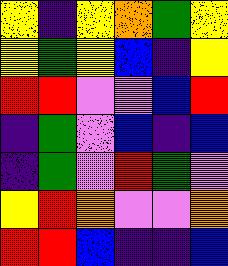[["yellow", "indigo", "yellow", "orange", "green", "yellow"], ["yellow", "green", "yellow", "blue", "indigo", "yellow"], ["red", "red", "violet", "violet", "blue", "red"], ["indigo", "green", "violet", "blue", "indigo", "blue"], ["indigo", "green", "violet", "red", "green", "violet"], ["yellow", "red", "orange", "violet", "violet", "orange"], ["red", "red", "blue", "indigo", "indigo", "blue"]]